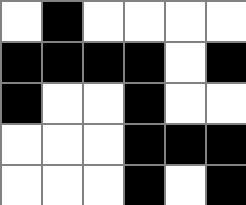[["white", "black", "white", "white", "white", "white"], ["black", "black", "black", "black", "white", "black"], ["black", "white", "white", "black", "white", "white"], ["white", "white", "white", "black", "black", "black"], ["white", "white", "white", "black", "white", "black"]]